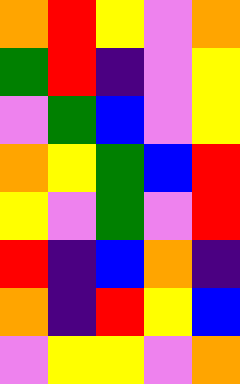[["orange", "red", "yellow", "violet", "orange"], ["green", "red", "indigo", "violet", "yellow"], ["violet", "green", "blue", "violet", "yellow"], ["orange", "yellow", "green", "blue", "red"], ["yellow", "violet", "green", "violet", "red"], ["red", "indigo", "blue", "orange", "indigo"], ["orange", "indigo", "red", "yellow", "blue"], ["violet", "yellow", "yellow", "violet", "orange"]]